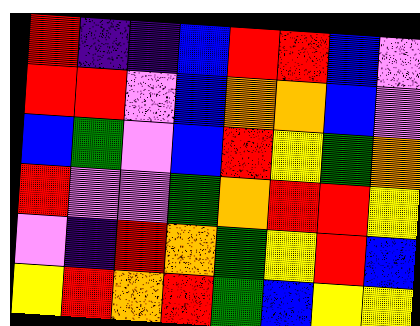[["red", "indigo", "indigo", "blue", "red", "red", "blue", "violet"], ["red", "red", "violet", "blue", "orange", "orange", "blue", "violet"], ["blue", "green", "violet", "blue", "red", "yellow", "green", "orange"], ["red", "violet", "violet", "green", "orange", "red", "red", "yellow"], ["violet", "indigo", "red", "orange", "green", "yellow", "red", "blue"], ["yellow", "red", "orange", "red", "green", "blue", "yellow", "yellow"]]